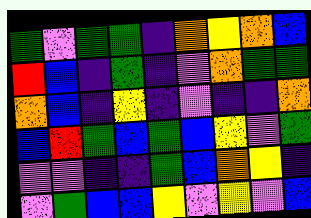[["green", "violet", "green", "green", "indigo", "orange", "yellow", "orange", "blue"], ["red", "blue", "indigo", "green", "indigo", "violet", "orange", "green", "green"], ["orange", "blue", "indigo", "yellow", "indigo", "violet", "indigo", "indigo", "orange"], ["blue", "red", "green", "blue", "green", "blue", "yellow", "violet", "green"], ["violet", "violet", "indigo", "indigo", "green", "blue", "orange", "yellow", "indigo"], ["violet", "green", "blue", "blue", "yellow", "violet", "yellow", "violet", "blue"]]